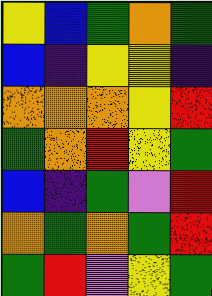[["yellow", "blue", "green", "orange", "green"], ["blue", "indigo", "yellow", "yellow", "indigo"], ["orange", "orange", "orange", "yellow", "red"], ["green", "orange", "red", "yellow", "green"], ["blue", "indigo", "green", "violet", "red"], ["orange", "green", "orange", "green", "red"], ["green", "red", "violet", "yellow", "green"]]